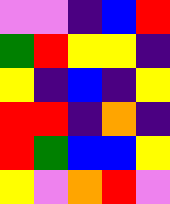[["violet", "violet", "indigo", "blue", "red"], ["green", "red", "yellow", "yellow", "indigo"], ["yellow", "indigo", "blue", "indigo", "yellow"], ["red", "red", "indigo", "orange", "indigo"], ["red", "green", "blue", "blue", "yellow"], ["yellow", "violet", "orange", "red", "violet"]]